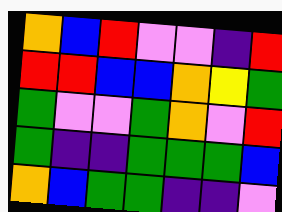[["orange", "blue", "red", "violet", "violet", "indigo", "red"], ["red", "red", "blue", "blue", "orange", "yellow", "green"], ["green", "violet", "violet", "green", "orange", "violet", "red"], ["green", "indigo", "indigo", "green", "green", "green", "blue"], ["orange", "blue", "green", "green", "indigo", "indigo", "violet"]]